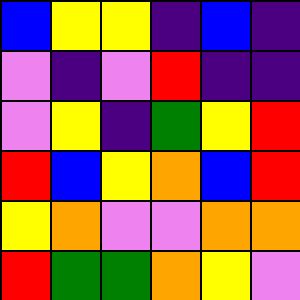[["blue", "yellow", "yellow", "indigo", "blue", "indigo"], ["violet", "indigo", "violet", "red", "indigo", "indigo"], ["violet", "yellow", "indigo", "green", "yellow", "red"], ["red", "blue", "yellow", "orange", "blue", "red"], ["yellow", "orange", "violet", "violet", "orange", "orange"], ["red", "green", "green", "orange", "yellow", "violet"]]